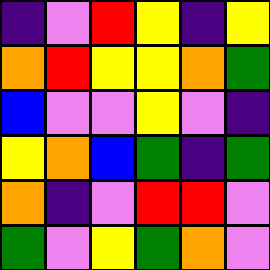[["indigo", "violet", "red", "yellow", "indigo", "yellow"], ["orange", "red", "yellow", "yellow", "orange", "green"], ["blue", "violet", "violet", "yellow", "violet", "indigo"], ["yellow", "orange", "blue", "green", "indigo", "green"], ["orange", "indigo", "violet", "red", "red", "violet"], ["green", "violet", "yellow", "green", "orange", "violet"]]